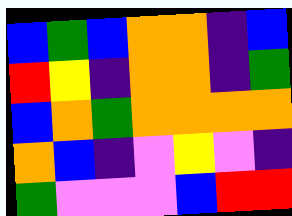[["blue", "green", "blue", "orange", "orange", "indigo", "blue"], ["red", "yellow", "indigo", "orange", "orange", "indigo", "green"], ["blue", "orange", "green", "orange", "orange", "orange", "orange"], ["orange", "blue", "indigo", "violet", "yellow", "violet", "indigo"], ["green", "violet", "violet", "violet", "blue", "red", "red"]]